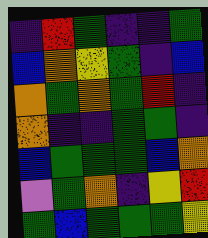[["indigo", "red", "green", "indigo", "indigo", "green"], ["blue", "orange", "yellow", "green", "indigo", "blue"], ["orange", "green", "orange", "green", "red", "indigo"], ["orange", "indigo", "indigo", "green", "green", "indigo"], ["blue", "green", "green", "green", "blue", "orange"], ["violet", "green", "orange", "indigo", "yellow", "red"], ["green", "blue", "green", "green", "green", "yellow"]]